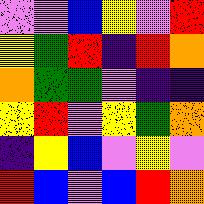[["violet", "violet", "blue", "yellow", "violet", "red"], ["yellow", "green", "red", "indigo", "red", "orange"], ["orange", "green", "green", "violet", "indigo", "indigo"], ["yellow", "red", "violet", "yellow", "green", "orange"], ["indigo", "yellow", "blue", "violet", "yellow", "violet"], ["red", "blue", "violet", "blue", "red", "orange"]]